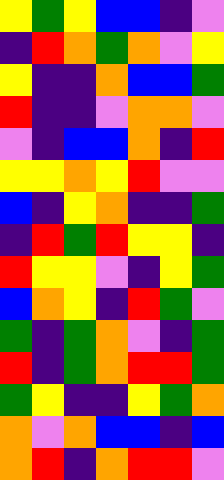[["yellow", "green", "yellow", "blue", "blue", "indigo", "violet"], ["indigo", "red", "orange", "green", "orange", "violet", "yellow"], ["yellow", "indigo", "indigo", "orange", "blue", "blue", "green"], ["red", "indigo", "indigo", "violet", "orange", "orange", "violet"], ["violet", "indigo", "blue", "blue", "orange", "indigo", "red"], ["yellow", "yellow", "orange", "yellow", "red", "violet", "violet"], ["blue", "indigo", "yellow", "orange", "indigo", "indigo", "green"], ["indigo", "red", "green", "red", "yellow", "yellow", "indigo"], ["red", "yellow", "yellow", "violet", "indigo", "yellow", "green"], ["blue", "orange", "yellow", "indigo", "red", "green", "violet"], ["green", "indigo", "green", "orange", "violet", "indigo", "green"], ["red", "indigo", "green", "orange", "red", "red", "green"], ["green", "yellow", "indigo", "indigo", "yellow", "green", "orange"], ["orange", "violet", "orange", "blue", "blue", "indigo", "blue"], ["orange", "red", "indigo", "orange", "red", "red", "violet"]]